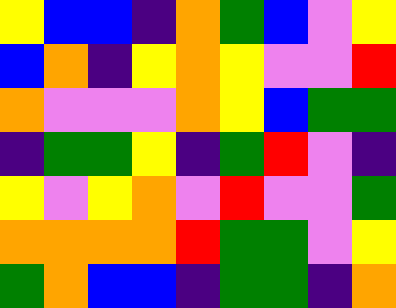[["yellow", "blue", "blue", "indigo", "orange", "green", "blue", "violet", "yellow"], ["blue", "orange", "indigo", "yellow", "orange", "yellow", "violet", "violet", "red"], ["orange", "violet", "violet", "violet", "orange", "yellow", "blue", "green", "green"], ["indigo", "green", "green", "yellow", "indigo", "green", "red", "violet", "indigo"], ["yellow", "violet", "yellow", "orange", "violet", "red", "violet", "violet", "green"], ["orange", "orange", "orange", "orange", "red", "green", "green", "violet", "yellow"], ["green", "orange", "blue", "blue", "indigo", "green", "green", "indigo", "orange"]]